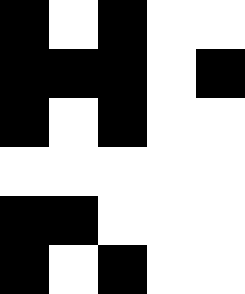[["black", "white", "black", "white", "white"], ["black", "black", "black", "white", "black"], ["black", "white", "black", "white", "white"], ["white", "white", "white", "white", "white"], ["black", "black", "white", "white", "white"], ["black", "white", "black", "white", "white"]]